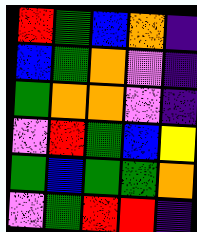[["red", "green", "blue", "orange", "indigo"], ["blue", "green", "orange", "violet", "indigo"], ["green", "orange", "orange", "violet", "indigo"], ["violet", "red", "green", "blue", "yellow"], ["green", "blue", "green", "green", "orange"], ["violet", "green", "red", "red", "indigo"]]